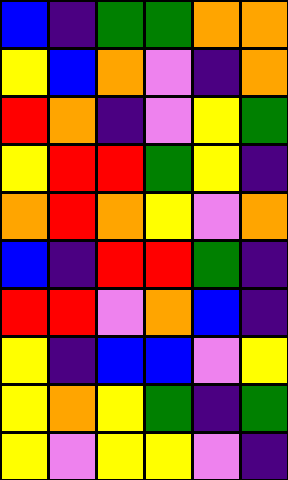[["blue", "indigo", "green", "green", "orange", "orange"], ["yellow", "blue", "orange", "violet", "indigo", "orange"], ["red", "orange", "indigo", "violet", "yellow", "green"], ["yellow", "red", "red", "green", "yellow", "indigo"], ["orange", "red", "orange", "yellow", "violet", "orange"], ["blue", "indigo", "red", "red", "green", "indigo"], ["red", "red", "violet", "orange", "blue", "indigo"], ["yellow", "indigo", "blue", "blue", "violet", "yellow"], ["yellow", "orange", "yellow", "green", "indigo", "green"], ["yellow", "violet", "yellow", "yellow", "violet", "indigo"]]